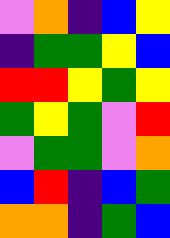[["violet", "orange", "indigo", "blue", "yellow"], ["indigo", "green", "green", "yellow", "blue"], ["red", "red", "yellow", "green", "yellow"], ["green", "yellow", "green", "violet", "red"], ["violet", "green", "green", "violet", "orange"], ["blue", "red", "indigo", "blue", "green"], ["orange", "orange", "indigo", "green", "blue"]]